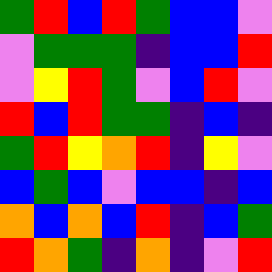[["green", "red", "blue", "red", "green", "blue", "blue", "violet"], ["violet", "green", "green", "green", "indigo", "blue", "blue", "red"], ["violet", "yellow", "red", "green", "violet", "blue", "red", "violet"], ["red", "blue", "red", "green", "green", "indigo", "blue", "indigo"], ["green", "red", "yellow", "orange", "red", "indigo", "yellow", "violet"], ["blue", "green", "blue", "violet", "blue", "blue", "indigo", "blue"], ["orange", "blue", "orange", "blue", "red", "indigo", "blue", "green"], ["red", "orange", "green", "indigo", "orange", "indigo", "violet", "red"]]